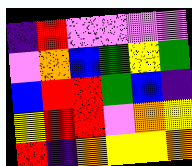[["indigo", "red", "violet", "violet", "violet", "violet"], ["violet", "orange", "blue", "green", "yellow", "green"], ["blue", "red", "red", "green", "blue", "indigo"], ["yellow", "red", "red", "violet", "orange", "yellow"], ["red", "indigo", "orange", "yellow", "yellow", "orange"]]